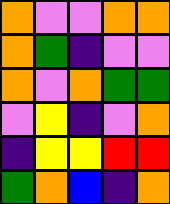[["orange", "violet", "violet", "orange", "orange"], ["orange", "green", "indigo", "violet", "violet"], ["orange", "violet", "orange", "green", "green"], ["violet", "yellow", "indigo", "violet", "orange"], ["indigo", "yellow", "yellow", "red", "red"], ["green", "orange", "blue", "indigo", "orange"]]